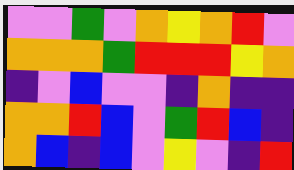[["violet", "violet", "green", "violet", "orange", "yellow", "orange", "red", "violet"], ["orange", "orange", "orange", "green", "red", "red", "red", "yellow", "orange"], ["indigo", "violet", "blue", "violet", "violet", "indigo", "orange", "indigo", "indigo"], ["orange", "orange", "red", "blue", "violet", "green", "red", "blue", "indigo"], ["orange", "blue", "indigo", "blue", "violet", "yellow", "violet", "indigo", "red"]]